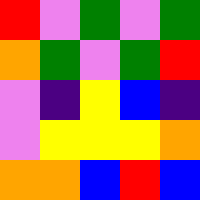[["red", "violet", "green", "violet", "green"], ["orange", "green", "violet", "green", "red"], ["violet", "indigo", "yellow", "blue", "indigo"], ["violet", "yellow", "yellow", "yellow", "orange"], ["orange", "orange", "blue", "red", "blue"]]